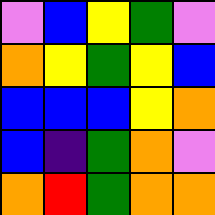[["violet", "blue", "yellow", "green", "violet"], ["orange", "yellow", "green", "yellow", "blue"], ["blue", "blue", "blue", "yellow", "orange"], ["blue", "indigo", "green", "orange", "violet"], ["orange", "red", "green", "orange", "orange"]]